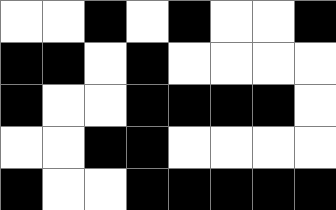[["white", "white", "black", "white", "black", "white", "white", "black"], ["black", "black", "white", "black", "white", "white", "white", "white"], ["black", "white", "white", "black", "black", "black", "black", "white"], ["white", "white", "black", "black", "white", "white", "white", "white"], ["black", "white", "white", "black", "black", "black", "black", "black"]]